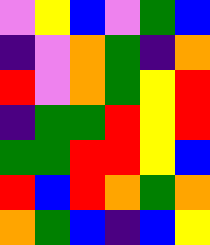[["violet", "yellow", "blue", "violet", "green", "blue"], ["indigo", "violet", "orange", "green", "indigo", "orange"], ["red", "violet", "orange", "green", "yellow", "red"], ["indigo", "green", "green", "red", "yellow", "red"], ["green", "green", "red", "red", "yellow", "blue"], ["red", "blue", "red", "orange", "green", "orange"], ["orange", "green", "blue", "indigo", "blue", "yellow"]]